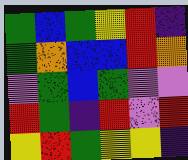[["green", "blue", "green", "yellow", "red", "indigo"], ["green", "orange", "blue", "blue", "red", "orange"], ["violet", "green", "blue", "green", "violet", "violet"], ["red", "green", "indigo", "red", "violet", "red"], ["yellow", "red", "green", "yellow", "yellow", "indigo"]]